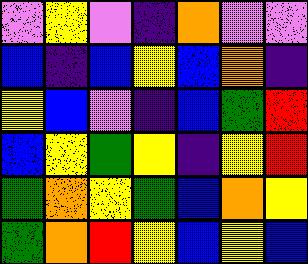[["violet", "yellow", "violet", "indigo", "orange", "violet", "violet"], ["blue", "indigo", "blue", "yellow", "blue", "orange", "indigo"], ["yellow", "blue", "violet", "indigo", "blue", "green", "red"], ["blue", "yellow", "green", "yellow", "indigo", "yellow", "red"], ["green", "orange", "yellow", "green", "blue", "orange", "yellow"], ["green", "orange", "red", "yellow", "blue", "yellow", "blue"]]